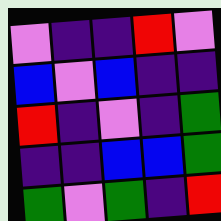[["violet", "indigo", "indigo", "red", "violet"], ["blue", "violet", "blue", "indigo", "indigo"], ["red", "indigo", "violet", "indigo", "green"], ["indigo", "indigo", "blue", "blue", "green"], ["green", "violet", "green", "indigo", "red"]]